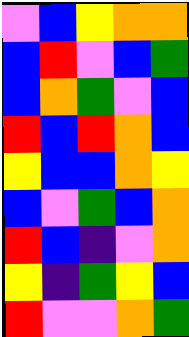[["violet", "blue", "yellow", "orange", "orange"], ["blue", "red", "violet", "blue", "green"], ["blue", "orange", "green", "violet", "blue"], ["red", "blue", "red", "orange", "blue"], ["yellow", "blue", "blue", "orange", "yellow"], ["blue", "violet", "green", "blue", "orange"], ["red", "blue", "indigo", "violet", "orange"], ["yellow", "indigo", "green", "yellow", "blue"], ["red", "violet", "violet", "orange", "green"]]